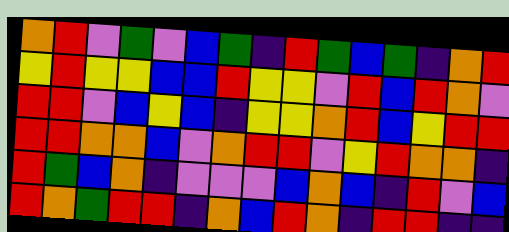[["orange", "red", "violet", "green", "violet", "blue", "green", "indigo", "red", "green", "blue", "green", "indigo", "orange", "red"], ["yellow", "red", "yellow", "yellow", "blue", "blue", "red", "yellow", "yellow", "violet", "red", "blue", "red", "orange", "violet"], ["red", "red", "violet", "blue", "yellow", "blue", "indigo", "yellow", "yellow", "orange", "red", "blue", "yellow", "red", "red"], ["red", "red", "orange", "orange", "blue", "violet", "orange", "red", "red", "violet", "yellow", "red", "orange", "orange", "indigo"], ["red", "green", "blue", "orange", "indigo", "violet", "violet", "violet", "blue", "orange", "blue", "indigo", "red", "violet", "blue"], ["red", "orange", "green", "red", "red", "indigo", "orange", "blue", "red", "orange", "indigo", "red", "red", "indigo", "indigo"]]